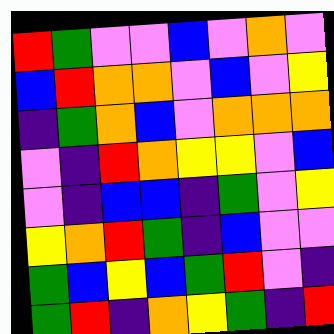[["red", "green", "violet", "violet", "blue", "violet", "orange", "violet"], ["blue", "red", "orange", "orange", "violet", "blue", "violet", "yellow"], ["indigo", "green", "orange", "blue", "violet", "orange", "orange", "orange"], ["violet", "indigo", "red", "orange", "yellow", "yellow", "violet", "blue"], ["violet", "indigo", "blue", "blue", "indigo", "green", "violet", "yellow"], ["yellow", "orange", "red", "green", "indigo", "blue", "violet", "violet"], ["green", "blue", "yellow", "blue", "green", "red", "violet", "indigo"], ["green", "red", "indigo", "orange", "yellow", "green", "indigo", "red"]]